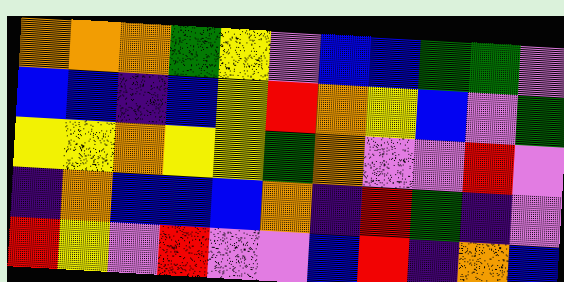[["orange", "orange", "orange", "green", "yellow", "violet", "blue", "blue", "green", "green", "violet"], ["blue", "blue", "indigo", "blue", "yellow", "red", "orange", "yellow", "blue", "violet", "green"], ["yellow", "yellow", "orange", "yellow", "yellow", "green", "orange", "violet", "violet", "red", "violet"], ["indigo", "orange", "blue", "blue", "blue", "orange", "indigo", "red", "green", "indigo", "violet"], ["red", "yellow", "violet", "red", "violet", "violet", "blue", "red", "indigo", "orange", "blue"]]